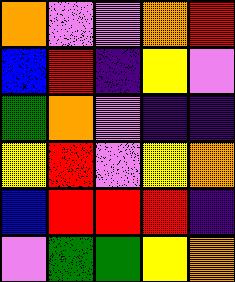[["orange", "violet", "violet", "orange", "red"], ["blue", "red", "indigo", "yellow", "violet"], ["green", "orange", "violet", "indigo", "indigo"], ["yellow", "red", "violet", "yellow", "orange"], ["blue", "red", "red", "red", "indigo"], ["violet", "green", "green", "yellow", "orange"]]